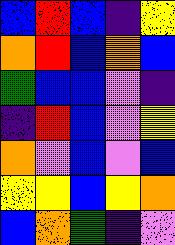[["blue", "red", "blue", "indigo", "yellow"], ["orange", "red", "blue", "orange", "blue"], ["green", "blue", "blue", "violet", "indigo"], ["indigo", "red", "blue", "violet", "yellow"], ["orange", "violet", "blue", "violet", "blue"], ["yellow", "yellow", "blue", "yellow", "orange"], ["blue", "orange", "green", "indigo", "violet"]]